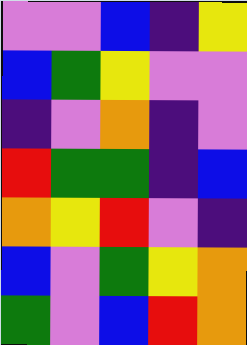[["violet", "violet", "blue", "indigo", "yellow"], ["blue", "green", "yellow", "violet", "violet"], ["indigo", "violet", "orange", "indigo", "violet"], ["red", "green", "green", "indigo", "blue"], ["orange", "yellow", "red", "violet", "indigo"], ["blue", "violet", "green", "yellow", "orange"], ["green", "violet", "blue", "red", "orange"]]